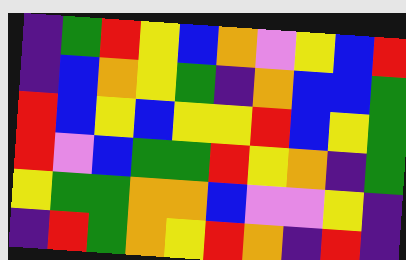[["indigo", "green", "red", "yellow", "blue", "orange", "violet", "yellow", "blue", "red"], ["indigo", "blue", "orange", "yellow", "green", "indigo", "orange", "blue", "blue", "green"], ["red", "blue", "yellow", "blue", "yellow", "yellow", "red", "blue", "yellow", "green"], ["red", "violet", "blue", "green", "green", "red", "yellow", "orange", "indigo", "green"], ["yellow", "green", "green", "orange", "orange", "blue", "violet", "violet", "yellow", "indigo"], ["indigo", "red", "green", "orange", "yellow", "red", "orange", "indigo", "red", "indigo"]]